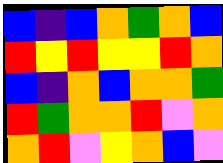[["blue", "indigo", "blue", "orange", "green", "orange", "blue"], ["red", "yellow", "red", "yellow", "yellow", "red", "orange"], ["blue", "indigo", "orange", "blue", "orange", "orange", "green"], ["red", "green", "orange", "orange", "red", "violet", "orange"], ["orange", "red", "violet", "yellow", "orange", "blue", "violet"]]